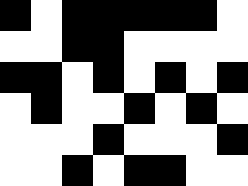[["black", "white", "black", "black", "black", "black", "black", "white"], ["white", "white", "black", "black", "white", "white", "white", "white"], ["black", "black", "white", "black", "white", "black", "white", "black"], ["white", "black", "white", "white", "black", "white", "black", "white"], ["white", "white", "white", "black", "white", "white", "white", "black"], ["white", "white", "black", "white", "black", "black", "white", "white"]]